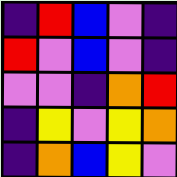[["indigo", "red", "blue", "violet", "indigo"], ["red", "violet", "blue", "violet", "indigo"], ["violet", "violet", "indigo", "orange", "red"], ["indigo", "yellow", "violet", "yellow", "orange"], ["indigo", "orange", "blue", "yellow", "violet"]]